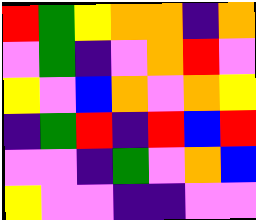[["red", "green", "yellow", "orange", "orange", "indigo", "orange"], ["violet", "green", "indigo", "violet", "orange", "red", "violet"], ["yellow", "violet", "blue", "orange", "violet", "orange", "yellow"], ["indigo", "green", "red", "indigo", "red", "blue", "red"], ["violet", "violet", "indigo", "green", "violet", "orange", "blue"], ["yellow", "violet", "violet", "indigo", "indigo", "violet", "violet"]]